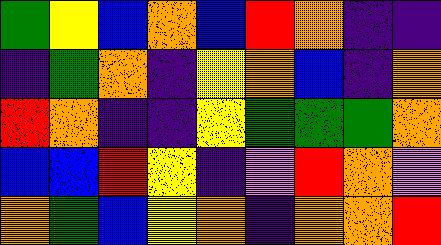[["green", "yellow", "blue", "orange", "blue", "red", "orange", "indigo", "indigo"], ["indigo", "green", "orange", "indigo", "yellow", "orange", "blue", "indigo", "orange"], ["red", "orange", "indigo", "indigo", "yellow", "green", "green", "green", "orange"], ["blue", "blue", "red", "yellow", "indigo", "violet", "red", "orange", "violet"], ["orange", "green", "blue", "yellow", "orange", "indigo", "orange", "orange", "red"]]